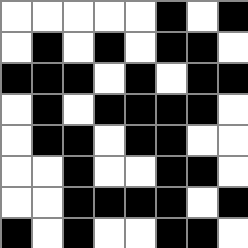[["white", "white", "white", "white", "white", "black", "white", "black"], ["white", "black", "white", "black", "white", "black", "black", "white"], ["black", "black", "black", "white", "black", "white", "black", "black"], ["white", "black", "white", "black", "black", "black", "black", "white"], ["white", "black", "black", "white", "black", "black", "white", "white"], ["white", "white", "black", "white", "white", "black", "black", "white"], ["white", "white", "black", "black", "black", "black", "white", "black"], ["black", "white", "black", "white", "white", "black", "black", "white"]]